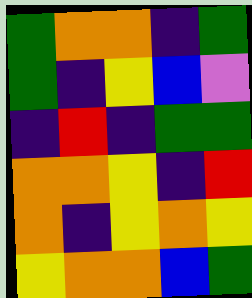[["green", "orange", "orange", "indigo", "green"], ["green", "indigo", "yellow", "blue", "violet"], ["indigo", "red", "indigo", "green", "green"], ["orange", "orange", "yellow", "indigo", "red"], ["orange", "indigo", "yellow", "orange", "yellow"], ["yellow", "orange", "orange", "blue", "green"]]